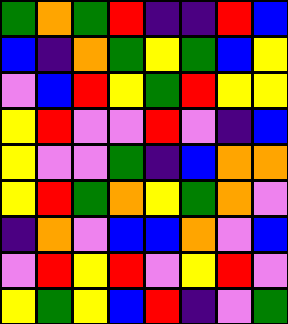[["green", "orange", "green", "red", "indigo", "indigo", "red", "blue"], ["blue", "indigo", "orange", "green", "yellow", "green", "blue", "yellow"], ["violet", "blue", "red", "yellow", "green", "red", "yellow", "yellow"], ["yellow", "red", "violet", "violet", "red", "violet", "indigo", "blue"], ["yellow", "violet", "violet", "green", "indigo", "blue", "orange", "orange"], ["yellow", "red", "green", "orange", "yellow", "green", "orange", "violet"], ["indigo", "orange", "violet", "blue", "blue", "orange", "violet", "blue"], ["violet", "red", "yellow", "red", "violet", "yellow", "red", "violet"], ["yellow", "green", "yellow", "blue", "red", "indigo", "violet", "green"]]